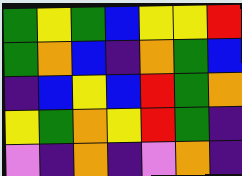[["green", "yellow", "green", "blue", "yellow", "yellow", "red"], ["green", "orange", "blue", "indigo", "orange", "green", "blue"], ["indigo", "blue", "yellow", "blue", "red", "green", "orange"], ["yellow", "green", "orange", "yellow", "red", "green", "indigo"], ["violet", "indigo", "orange", "indigo", "violet", "orange", "indigo"]]